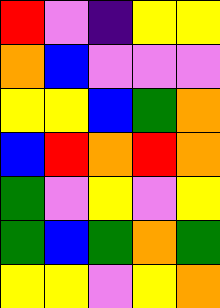[["red", "violet", "indigo", "yellow", "yellow"], ["orange", "blue", "violet", "violet", "violet"], ["yellow", "yellow", "blue", "green", "orange"], ["blue", "red", "orange", "red", "orange"], ["green", "violet", "yellow", "violet", "yellow"], ["green", "blue", "green", "orange", "green"], ["yellow", "yellow", "violet", "yellow", "orange"]]